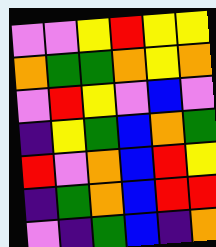[["violet", "violet", "yellow", "red", "yellow", "yellow"], ["orange", "green", "green", "orange", "yellow", "orange"], ["violet", "red", "yellow", "violet", "blue", "violet"], ["indigo", "yellow", "green", "blue", "orange", "green"], ["red", "violet", "orange", "blue", "red", "yellow"], ["indigo", "green", "orange", "blue", "red", "red"], ["violet", "indigo", "green", "blue", "indigo", "orange"]]